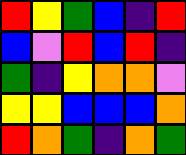[["red", "yellow", "green", "blue", "indigo", "red"], ["blue", "violet", "red", "blue", "red", "indigo"], ["green", "indigo", "yellow", "orange", "orange", "violet"], ["yellow", "yellow", "blue", "blue", "blue", "orange"], ["red", "orange", "green", "indigo", "orange", "green"]]